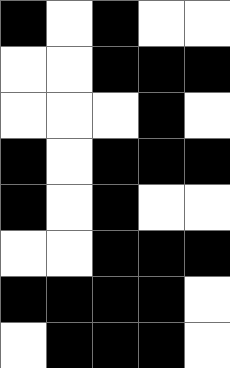[["black", "white", "black", "white", "white"], ["white", "white", "black", "black", "black"], ["white", "white", "white", "black", "white"], ["black", "white", "black", "black", "black"], ["black", "white", "black", "white", "white"], ["white", "white", "black", "black", "black"], ["black", "black", "black", "black", "white"], ["white", "black", "black", "black", "white"]]